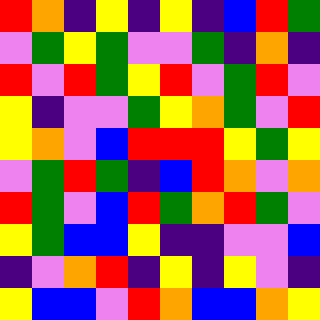[["red", "orange", "indigo", "yellow", "indigo", "yellow", "indigo", "blue", "red", "green"], ["violet", "green", "yellow", "green", "violet", "violet", "green", "indigo", "orange", "indigo"], ["red", "violet", "red", "green", "yellow", "red", "violet", "green", "red", "violet"], ["yellow", "indigo", "violet", "violet", "green", "yellow", "orange", "green", "violet", "red"], ["yellow", "orange", "violet", "blue", "red", "red", "red", "yellow", "green", "yellow"], ["violet", "green", "red", "green", "indigo", "blue", "red", "orange", "violet", "orange"], ["red", "green", "violet", "blue", "red", "green", "orange", "red", "green", "violet"], ["yellow", "green", "blue", "blue", "yellow", "indigo", "indigo", "violet", "violet", "blue"], ["indigo", "violet", "orange", "red", "indigo", "yellow", "indigo", "yellow", "violet", "indigo"], ["yellow", "blue", "blue", "violet", "red", "orange", "blue", "blue", "orange", "yellow"]]